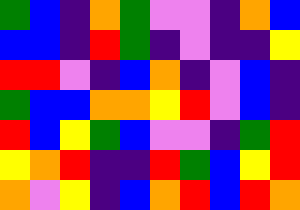[["green", "blue", "indigo", "orange", "green", "violet", "violet", "indigo", "orange", "blue"], ["blue", "blue", "indigo", "red", "green", "indigo", "violet", "indigo", "indigo", "yellow"], ["red", "red", "violet", "indigo", "blue", "orange", "indigo", "violet", "blue", "indigo"], ["green", "blue", "blue", "orange", "orange", "yellow", "red", "violet", "blue", "indigo"], ["red", "blue", "yellow", "green", "blue", "violet", "violet", "indigo", "green", "red"], ["yellow", "orange", "red", "indigo", "indigo", "red", "green", "blue", "yellow", "red"], ["orange", "violet", "yellow", "indigo", "blue", "orange", "red", "blue", "red", "orange"]]